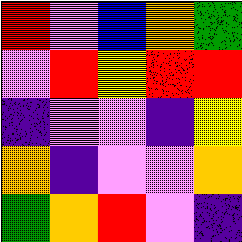[["red", "violet", "blue", "orange", "green"], ["violet", "red", "yellow", "red", "red"], ["indigo", "violet", "violet", "indigo", "yellow"], ["orange", "indigo", "violet", "violet", "orange"], ["green", "orange", "red", "violet", "indigo"]]